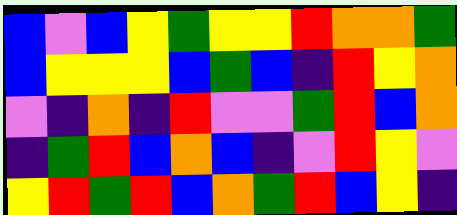[["blue", "violet", "blue", "yellow", "green", "yellow", "yellow", "red", "orange", "orange", "green"], ["blue", "yellow", "yellow", "yellow", "blue", "green", "blue", "indigo", "red", "yellow", "orange"], ["violet", "indigo", "orange", "indigo", "red", "violet", "violet", "green", "red", "blue", "orange"], ["indigo", "green", "red", "blue", "orange", "blue", "indigo", "violet", "red", "yellow", "violet"], ["yellow", "red", "green", "red", "blue", "orange", "green", "red", "blue", "yellow", "indigo"]]